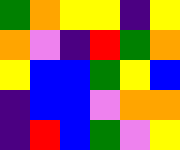[["green", "orange", "yellow", "yellow", "indigo", "yellow"], ["orange", "violet", "indigo", "red", "green", "orange"], ["yellow", "blue", "blue", "green", "yellow", "blue"], ["indigo", "blue", "blue", "violet", "orange", "orange"], ["indigo", "red", "blue", "green", "violet", "yellow"]]